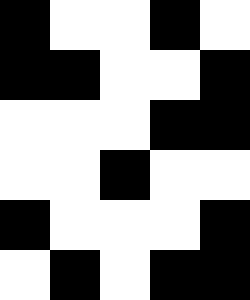[["black", "white", "white", "black", "white"], ["black", "black", "white", "white", "black"], ["white", "white", "white", "black", "black"], ["white", "white", "black", "white", "white"], ["black", "white", "white", "white", "black"], ["white", "black", "white", "black", "black"]]